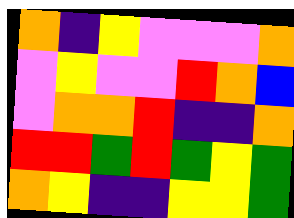[["orange", "indigo", "yellow", "violet", "violet", "violet", "orange"], ["violet", "yellow", "violet", "violet", "red", "orange", "blue"], ["violet", "orange", "orange", "red", "indigo", "indigo", "orange"], ["red", "red", "green", "red", "green", "yellow", "green"], ["orange", "yellow", "indigo", "indigo", "yellow", "yellow", "green"]]